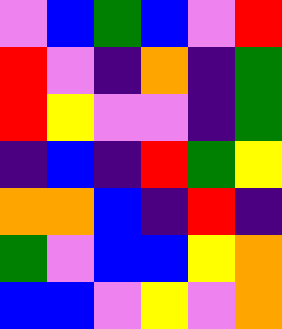[["violet", "blue", "green", "blue", "violet", "red"], ["red", "violet", "indigo", "orange", "indigo", "green"], ["red", "yellow", "violet", "violet", "indigo", "green"], ["indigo", "blue", "indigo", "red", "green", "yellow"], ["orange", "orange", "blue", "indigo", "red", "indigo"], ["green", "violet", "blue", "blue", "yellow", "orange"], ["blue", "blue", "violet", "yellow", "violet", "orange"]]